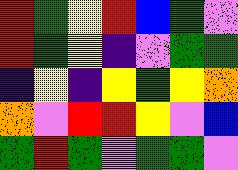[["red", "green", "yellow", "red", "blue", "green", "violet"], ["red", "green", "yellow", "indigo", "violet", "green", "green"], ["indigo", "yellow", "indigo", "yellow", "green", "yellow", "orange"], ["orange", "violet", "red", "red", "yellow", "violet", "blue"], ["green", "red", "green", "violet", "green", "green", "violet"]]